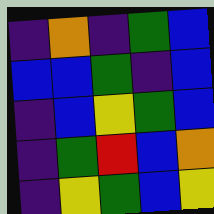[["indigo", "orange", "indigo", "green", "blue"], ["blue", "blue", "green", "indigo", "blue"], ["indigo", "blue", "yellow", "green", "blue"], ["indigo", "green", "red", "blue", "orange"], ["indigo", "yellow", "green", "blue", "yellow"]]